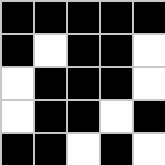[["black", "black", "black", "black", "black"], ["black", "white", "black", "black", "white"], ["white", "black", "black", "black", "white"], ["white", "black", "black", "white", "black"], ["black", "black", "white", "black", "white"]]